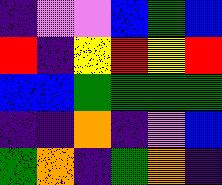[["indigo", "violet", "violet", "blue", "green", "blue"], ["red", "indigo", "yellow", "red", "yellow", "red"], ["blue", "blue", "green", "green", "green", "green"], ["indigo", "indigo", "orange", "indigo", "violet", "blue"], ["green", "orange", "indigo", "green", "orange", "indigo"]]